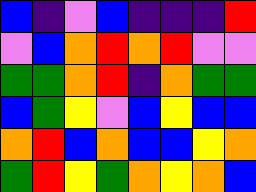[["blue", "indigo", "violet", "blue", "indigo", "indigo", "indigo", "red"], ["violet", "blue", "orange", "red", "orange", "red", "violet", "violet"], ["green", "green", "orange", "red", "indigo", "orange", "green", "green"], ["blue", "green", "yellow", "violet", "blue", "yellow", "blue", "blue"], ["orange", "red", "blue", "orange", "blue", "blue", "yellow", "orange"], ["green", "red", "yellow", "green", "orange", "yellow", "orange", "blue"]]